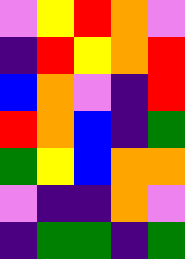[["violet", "yellow", "red", "orange", "violet"], ["indigo", "red", "yellow", "orange", "red"], ["blue", "orange", "violet", "indigo", "red"], ["red", "orange", "blue", "indigo", "green"], ["green", "yellow", "blue", "orange", "orange"], ["violet", "indigo", "indigo", "orange", "violet"], ["indigo", "green", "green", "indigo", "green"]]